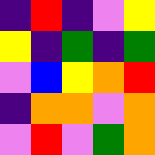[["indigo", "red", "indigo", "violet", "yellow"], ["yellow", "indigo", "green", "indigo", "green"], ["violet", "blue", "yellow", "orange", "red"], ["indigo", "orange", "orange", "violet", "orange"], ["violet", "red", "violet", "green", "orange"]]